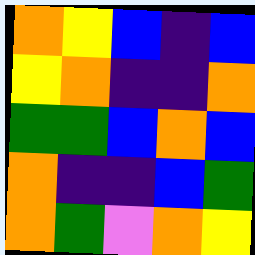[["orange", "yellow", "blue", "indigo", "blue"], ["yellow", "orange", "indigo", "indigo", "orange"], ["green", "green", "blue", "orange", "blue"], ["orange", "indigo", "indigo", "blue", "green"], ["orange", "green", "violet", "orange", "yellow"]]